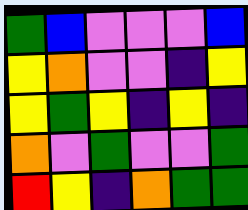[["green", "blue", "violet", "violet", "violet", "blue"], ["yellow", "orange", "violet", "violet", "indigo", "yellow"], ["yellow", "green", "yellow", "indigo", "yellow", "indigo"], ["orange", "violet", "green", "violet", "violet", "green"], ["red", "yellow", "indigo", "orange", "green", "green"]]